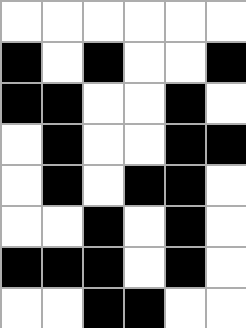[["white", "white", "white", "white", "white", "white"], ["black", "white", "black", "white", "white", "black"], ["black", "black", "white", "white", "black", "white"], ["white", "black", "white", "white", "black", "black"], ["white", "black", "white", "black", "black", "white"], ["white", "white", "black", "white", "black", "white"], ["black", "black", "black", "white", "black", "white"], ["white", "white", "black", "black", "white", "white"]]